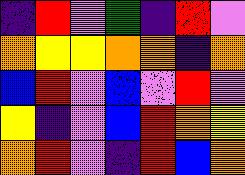[["indigo", "red", "violet", "green", "indigo", "red", "violet"], ["orange", "yellow", "yellow", "orange", "orange", "indigo", "orange"], ["blue", "red", "violet", "blue", "violet", "red", "violet"], ["yellow", "indigo", "violet", "blue", "red", "orange", "yellow"], ["orange", "red", "violet", "indigo", "red", "blue", "orange"]]